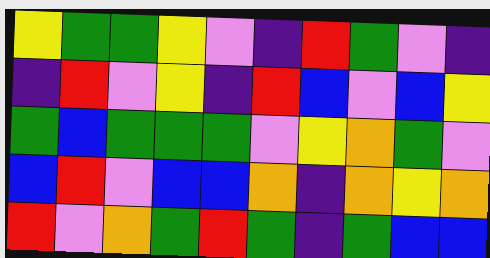[["yellow", "green", "green", "yellow", "violet", "indigo", "red", "green", "violet", "indigo"], ["indigo", "red", "violet", "yellow", "indigo", "red", "blue", "violet", "blue", "yellow"], ["green", "blue", "green", "green", "green", "violet", "yellow", "orange", "green", "violet"], ["blue", "red", "violet", "blue", "blue", "orange", "indigo", "orange", "yellow", "orange"], ["red", "violet", "orange", "green", "red", "green", "indigo", "green", "blue", "blue"]]